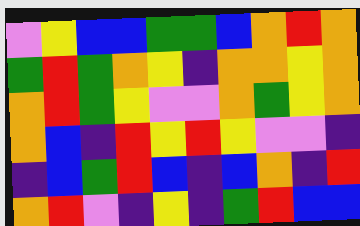[["violet", "yellow", "blue", "blue", "green", "green", "blue", "orange", "red", "orange"], ["green", "red", "green", "orange", "yellow", "indigo", "orange", "orange", "yellow", "orange"], ["orange", "red", "green", "yellow", "violet", "violet", "orange", "green", "yellow", "orange"], ["orange", "blue", "indigo", "red", "yellow", "red", "yellow", "violet", "violet", "indigo"], ["indigo", "blue", "green", "red", "blue", "indigo", "blue", "orange", "indigo", "red"], ["orange", "red", "violet", "indigo", "yellow", "indigo", "green", "red", "blue", "blue"]]